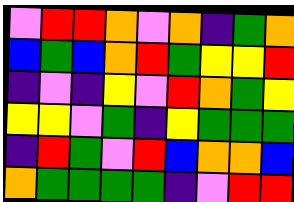[["violet", "red", "red", "orange", "violet", "orange", "indigo", "green", "orange"], ["blue", "green", "blue", "orange", "red", "green", "yellow", "yellow", "red"], ["indigo", "violet", "indigo", "yellow", "violet", "red", "orange", "green", "yellow"], ["yellow", "yellow", "violet", "green", "indigo", "yellow", "green", "green", "green"], ["indigo", "red", "green", "violet", "red", "blue", "orange", "orange", "blue"], ["orange", "green", "green", "green", "green", "indigo", "violet", "red", "red"]]